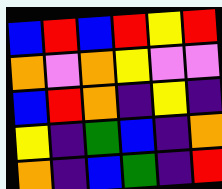[["blue", "red", "blue", "red", "yellow", "red"], ["orange", "violet", "orange", "yellow", "violet", "violet"], ["blue", "red", "orange", "indigo", "yellow", "indigo"], ["yellow", "indigo", "green", "blue", "indigo", "orange"], ["orange", "indigo", "blue", "green", "indigo", "red"]]